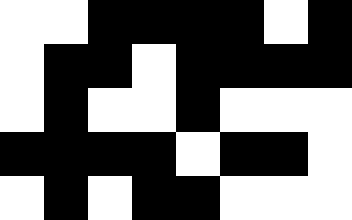[["white", "white", "black", "black", "black", "black", "white", "black"], ["white", "black", "black", "white", "black", "black", "black", "black"], ["white", "black", "white", "white", "black", "white", "white", "white"], ["black", "black", "black", "black", "white", "black", "black", "white"], ["white", "black", "white", "black", "black", "white", "white", "white"]]